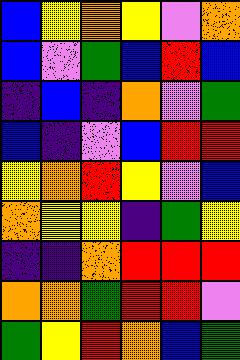[["blue", "yellow", "orange", "yellow", "violet", "orange"], ["blue", "violet", "green", "blue", "red", "blue"], ["indigo", "blue", "indigo", "orange", "violet", "green"], ["blue", "indigo", "violet", "blue", "red", "red"], ["yellow", "orange", "red", "yellow", "violet", "blue"], ["orange", "yellow", "yellow", "indigo", "green", "yellow"], ["indigo", "indigo", "orange", "red", "red", "red"], ["orange", "orange", "green", "red", "red", "violet"], ["green", "yellow", "red", "orange", "blue", "green"]]